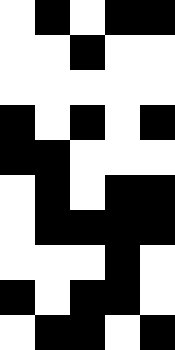[["white", "black", "white", "black", "black"], ["white", "white", "black", "white", "white"], ["white", "white", "white", "white", "white"], ["black", "white", "black", "white", "black"], ["black", "black", "white", "white", "white"], ["white", "black", "white", "black", "black"], ["white", "black", "black", "black", "black"], ["white", "white", "white", "black", "white"], ["black", "white", "black", "black", "white"], ["white", "black", "black", "white", "black"]]